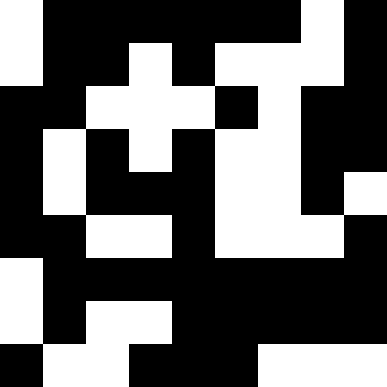[["white", "black", "black", "black", "black", "black", "black", "white", "black"], ["white", "black", "black", "white", "black", "white", "white", "white", "black"], ["black", "black", "white", "white", "white", "black", "white", "black", "black"], ["black", "white", "black", "white", "black", "white", "white", "black", "black"], ["black", "white", "black", "black", "black", "white", "white", "black", "white"], ["black", "black", "white", "white", "black", "white", "white", "white", "black"], ["white", "black", "black", "black", "black", "black", "black", "black", "black"], ["white", "black", "white", "white", "black", "black", "black", "black", "black"], ["black", "white", "white", "black", "black", "black", "white", "white", "white"]]